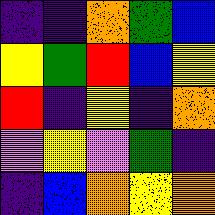[["indigo", "indigo", "orange", "green", "blue"], ["yellow", "green", "red", "blue", "yellow"], ["red", "indigo", "yellow", "indigo", "orange"], ["violet", "yellow", "violet", "green", "indigo"], ["indigo", "blue", "orange", "yellow", "orange"]]